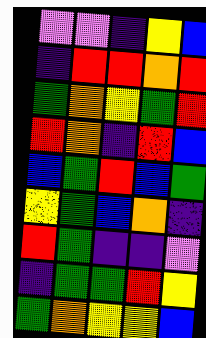[["violet", "violet", "indigo", "yellow", "blue"], ["indigo", "red", "red", "orange", "red"], ["green", "orange", "yellow", "green", "red"], ["red", "orange", "indigo", "red", "blue"], ["blue", "green", "red", "blue", "green"], ["yellow", "green", "blue", "orange", "indigo"], ["red", "green", "indigo", "indigo", "violet"], ["indigo", "green", "green", "red", "yellow"], ["green", "orange", "yellow", "yellow", "blue"]]